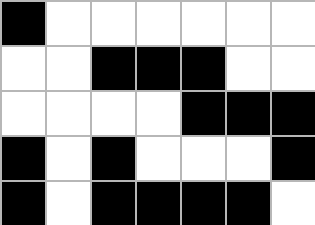[["black", "white", "white", "white", "white", "white", "white"], ["white", "white", "black", "black", "black", "white", "white"], ["white", "white", "white", "white", "black", "black", "black"], ["black", "white", "black", "white", "white", "white", "black"], ["black", "white", "black", "black", "black", "black", "white"]]